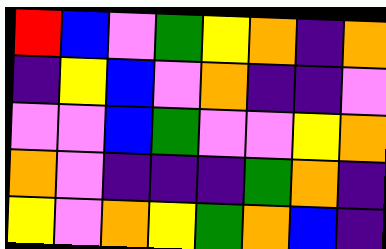[["red", "blue", "violet", "green", "yellow", "orange", "indigo", "orange"], ["indigo", "yellow", "blue", "violet", "orange", "indigo", "indigo", "violet"], ["violet", "violet", "blue", "green", "violet", "violet", "yellow", "orange"], ["orange", "violet", "indigo", "indigo", "indigo", "green", "orange", "indigo"], ["yellow", "violet", "orange", "yellow", "green", "orange", "blue", "indigo"]]